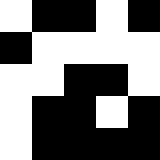[["white", "black", "black", "white", "black"], ["black", "white", "white", "white", "white"], ["white", "white", "black", "black", "white"], ["white", "black", "black", "white", "black"], ["white", "black", "black", "black", "black"]]